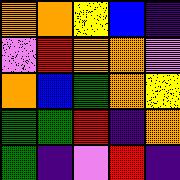[["orange", "orange", "yellow", "blue", "indigo"], ["violet", "red", "orange", "orange", "violet"], ["orange", "blue", "green", "orange", "yellow"], ["green", "green", "red", "indigo", "orange"], ["green", "indigo", "violet", "red", "indigo"]]